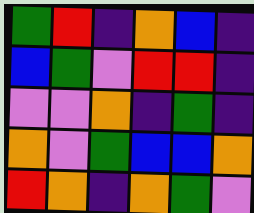[["green", "red", "indigo", "orange", "blue", "indigo"], ["blue", "green", "violet", "red", "red", "indigo"], ["violet", "violet", "orange", "indigo", "green", "indigo"], ["orange", "violet", "green", "blue", "blue", "orange"], ["red", "orange", "indigo", "orange", "green", "violet"]]